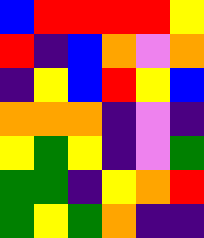[["blue", "red", "red", "red", "red", "yellow"], ["red", "indigo", "blue", "orange", "violet", "orange"], ["indigo", "yellow", "blue", "red", "yellow", "blue"], ["orange", "orange", "orange", "indigo", "violet", "indigo"], ["yellow", "green", "yellow", "indigo", "violet", "green"], ["green", "green", "indigo", "yellow", "orange", "red"], ["green", "yellow", "green", "orange", "indigo", "indigo"]]